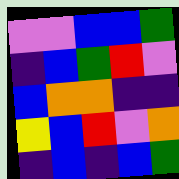[["violet", "violet", "blue", "blue", "green"], ["indigo", "blue", "green", "red", "violet"], ["blue", "orange", "orange", "indigo", "indigo"], ["yellow", "blue", "red", "violet", "orange"], ["indigo", "blue", "indigo", "blue", "green"]]